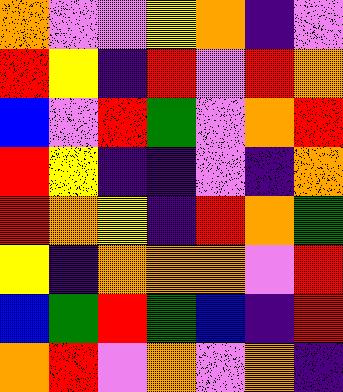[["orange", "violet", "violet", "yellow", "orange", "indigo", "violet"], ["red", "yellow", "indigo", "red", "violet", "red", "orange"], ["blue", "violet", "red", "green", "violet", "orange", "red"], ["red", "yellow", "indigo", "indigo", "violet", "indigo", "orange"], ["red", "orange", "yellow", "indigo", "red", "orange", "green"], ["yellow", "indigo", "orange", "orange", "orange", "violet", "red"], ["blue", "green", "red", "green", "blue", "indigo", "red"], ["orange", "red", "violet", "orange", "violet", "orange", "indigo"]]